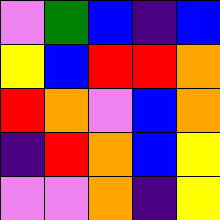[["violet", "green", "blue", "indigo", "blue"], ["yellow", "blue", "red", "red", "orange"], ["red", "orange", "violet", "blue", "orange"], ["indigo", "red", "orange", "blue", "yellow"], ["violet", "violet", "orange", "indigo", "yellow"]]